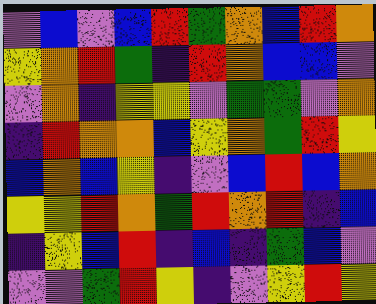[["violet", "blue", "violet", "blue", "red", "green", "orange", "blue", "red", "orange"], ["yellow", "orange", "red", "green", "indigo", "red", "orange", "blue", "blue", "violet"], ["violet", "orange", "indigo", "yellow", "yellow", "violet", "green", "green", "violet", "orange"], ["indigo", "red", "orange", "orange", "blue", "yellow", "orange", "green", "red", "yellow"], ["blue", "orange", "blue", "yellow", "indigo", "violet", "blue", "red", "blue", "orange"], ["yellow", "yellow", "red", "orange", "green", "red", "orange", "red", "indigo", "blue"], ["indigo", "yellow", "blue", "red", "indigo", "blue", "indigo", "green", "blue", "violet"], ["violet", "violet", "green", "red", "yellow", "indigo", "violet", "yellow", "red", "yellow"]]